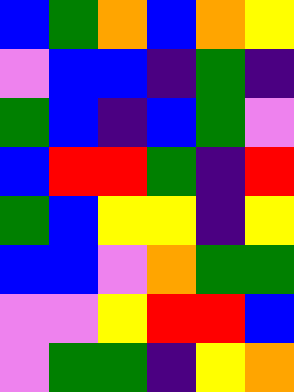[["blue", "green", "orange", "blue", "orange", "yellow"], ["violet", "blue", "blue", "indigo", "green", "indigo"], ["green", "blue", "indigo", "blue", "green", "violet"], ["blue", "red", "red", "green", "indigo", "red"], ["green", "blue", "yellow", "yellow", "indigo", "yellow"], ["blue", "blue", "violet", "orange", "green", "green"], ["violet", "violet", "yellow", "red", "red", "blue"], ["violet", "green", "green", "indigo", "yellow", "orange"]]